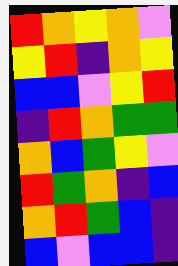[["red", "orange", "yellow", "orange", "violet"], ["yellow", "red", "indigo", "orange", "yellow"], ["blue", "blue", "violet", "yellow", "red"], ["indigo", "red", "orange", "green", "green"], ["orange", "blue", "green", "yellow", "violet"], ["red", "green", "orange", "indigo", "blue"], ["orange", "red", "green", "blue", "indigo"], ["blue", "violet", "blue", "blue", "indigo"]]